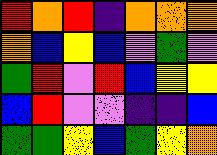[["red", "orange", "red", "indigo", "orange", "orange", "orange"], ["orange", "blue", "yellow", "blue", "violet", "green", "violet"], ["green", "red", "violet", "red", "blue", "yellow", "yellow"], ["blue", "red", "violet", "violet", "indigo", "indigo", "blue"], ["green", "green", "yellow", "blue", "green", "yellow", "orange"]]